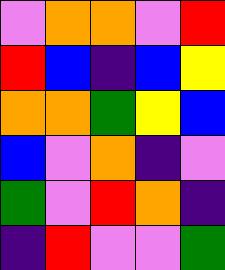[["violet", "orange", "orange", "violet", "red"], ["red", "blue", "indigo", "blue", "yellow"], ["orange", "orange", "green", "yellow", "blue"], ["blue", "violet", "orange", "indigo", "violet"], ["green", "violet", "red", "orange", "indigo"], ["indigo", "red", "violet", "violet", "green"]]